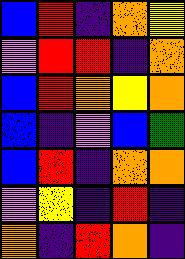[["blue", "red", "indigo", "orange", "yellow"], ["violet", "red", "red", "indigo", "orange"], ["blue", "red", "orange", "yellow", "orange"], ["blue", "indigo", "violet", "blue", "green"], ["blue", "red", "indigo", "orange", "orange"], ["violet", "yellow", "indigo", "red", "indigo"], ["orange", "indigo", "red", "orange", "indigo"]]